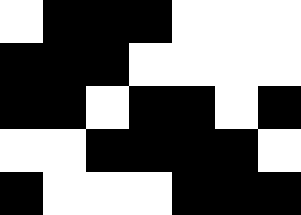[["white", "black", "black", "black", "white", "white", "white"], ["black", "black", "black", "white", "white", "white", "white"], ["black", "black", "white", "black", "black", "white", "black"], ["white", "white", "black", "black", "black", "black", "white"], ["black", "white", "white", "white", "black", "black", "black"]]